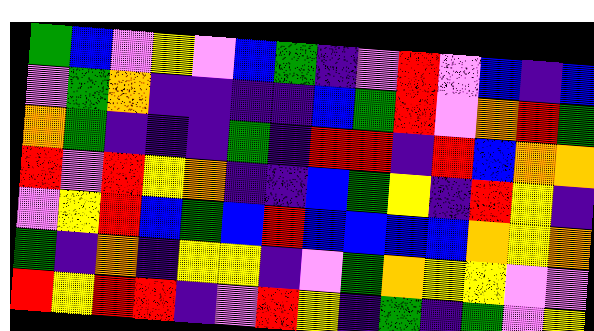[["green", "blue", "violet", "yellow", "violet", "blue", "green", "indigo", "violet", "red", "violet", "blue", "indigo", "blue"], ["violet", "green", "orange", "indigo", "indigo", "indigo", "indigo", "blue", "green", "red", "violet", "orange", "red", "green"], ["orange", "green", "indigo", "indigo", "indigo", "green", "indigo", "red", "red", "indigo", "red", "blue", "orange", "orange"], ["red", "violet", "red", "yellow", "orange", "indigo", "indigo", "blue", "green", "yellow", "indigo", "red", "yellow", "indigo"], ["violet", "yellow", "red", "blue", "green", "blue", "red", "blue", "blue", "blue", "blue", "orange", "yellow", "orange"], ["green", "indigo", "orange", "indigo", "yellow", "yellow", "indigo", "violet", "green", "orange", "yellow", "yellow", "violet", "violet"], ["red", "yellow", "red", "red", "indigo", "violet", "red", "yellow", "indigo", "green", "indigo", "green", "violet", "yellow"]]